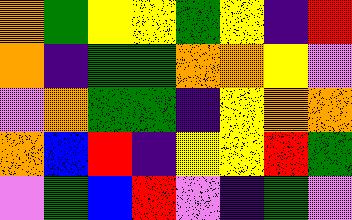[["orange", "green", "yellow", "yellow", "green", "yellow", "indigo", "red"], ["orange", "indigo", "green", "green", "orange", "orange", "yellow", "violet"], ["violet", "orange", "green", "green", "indigo", "yellow", "orange", "orange"], ["orange", "blue", "red", "indigo", "yellow", "yellow", "red", "green"], ["violet", "green", "blue", "red", "violet", "indigo", "green", "violet"]]